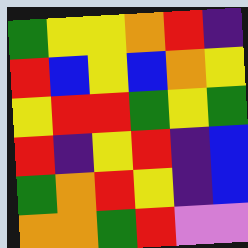[["green", "yellow", "yellow", "orange", "red", "indigo"], ["red", "blue", "yellow", "blue", "orange", "yellow"], ["yellow", "red", "red", "green", "yellow", "green"], ["red", "indigo", "yellow", "red", "indigo", "blue"], ["green", "orange", "red", "yellow", "indigo", "blue"], ["orange", "orange", "green", "red", "violet", "violet"]]